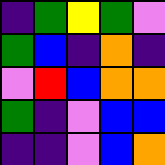[["indigo", "green", "yellow", "green", "violet"], ["green", "blue", "indigo", "orange", "indigo"], ["violet", "red", "blue", "orange", "orange"], ["green", "indigo", "violet", "blue", "blue"], ["indigo", "indigo", "violet", "blue", "orange"]]